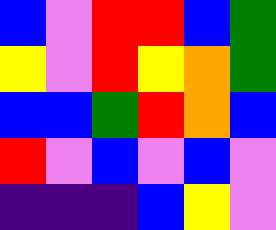[["blue", "violet", "red", "red", "blue", "green"], ["yellow", "violet", "red", "yellow", "orange", "green"], ["blue", "blue", "green", "red", "orange", "blue"], ["red", "violet", "blue", "violet", "blue", "violet"], ["indigo", "indigo", "indigo", "blue", "yellow", "violet"]]